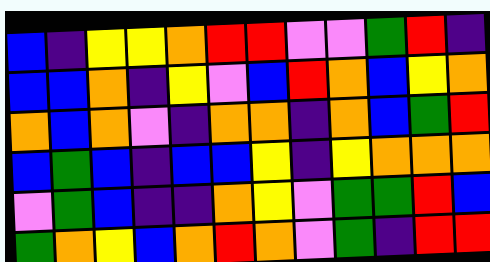[["blue", "indigo", "yellow", "yellow", "orange", "red", "red", "violet", "violet", "green", "red", "indigo"], ["blue", "blue", "orange", "indigo", "yellow", "violet", "blue", "red", "orange", "blue", "yellow", "orange"], ["orange", "blue", "orange", "violet", "indigo", "orange", "orange", "indigo", "orange", "blue", "green", "red"], ["blue", "green", "blue", "indigo", "blue", "blue", "yellow", "indigo", "yellow", "orange", "orange", "orange"], ["violet", "green", "blue", "indigo", "indigo", "orange", "yellow", "violet", "green", "green", "red", "blue"], ["green", "orange", "yellow", "blue", "orange", "red", "orange", "violet", "green", "indigo", "red", "red"]]